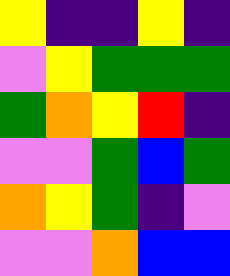[["yellow", "indigo", "indigo", "yellow", "indigo"], ["violet", "yellow", "green", "green", "green"], ["green", "orange", "yellow", "red", "indigo"], ["violet", "violet", "green", "blue", "green"], ["orange", "yellow", "green", "indigo", "violet"], ["violet", "violet", "orange", "blue", "blue"]]